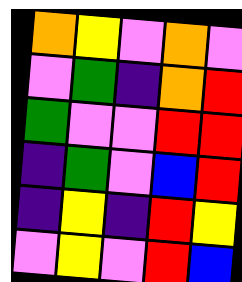[["orange", "yellow", "violet", "orange", "violet"], ["violet", "green", "indigo", "orange", "red"], ["green", "violet", "violet", "red", "red"], ["indigo", "green", "violet", "blue", "red"], ["indigo", "yellow", "indigo", "red", "yellow"], ["violet", "yellow", "violet", "red", "blue"]]